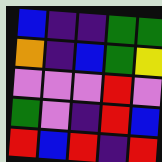[["blue", "indigo", "indigo", "green", "green"], ["orange", "indigo", "blue", "green", "yellow"], ["violet", "violet", "violet", "red", "violet"], ["green", "violet", "indigo", "red", "blue"], ["red", "blue", "red", "indigo", "red"]]